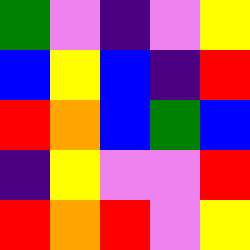[["green", "violet", "indigo", "violet", "yellow"], ["blue", "yellow", "blue", "indigo", "red"], ["red", "orange", "blue", "green", "blue"], ["indigo", "yellow", "violet", "violet", "red"], ["red", "orange", "red", "violet", "yellow"]]